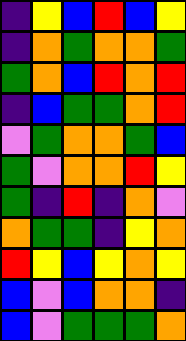[["indigo", "yellow", "blue", "red", "blue", "yellow"], ["indigo", "orange", "green", "orange", "orange", "green"], ["green", "orange", "blue", "red", "orange", "red"], ["indigo", "blue", "green", "green", "orange", "red"], ["violet", "green", "orange", "orange", "green", "blue"], ["green", "violet", "orange", "orange", "red", "yellow"], ["green", "indigo", "red", "indigo", "orange", "violet"], ["orange", "green", "green", "indigo", "yellow", "orange"], ["red", "yellow", "blue", "yellow", "orange", "yellow"], ["blue", "violet", "blue", "orange", "orange", "indigo"], ["blue", "violet", "green", "green", "green", "orange"]]